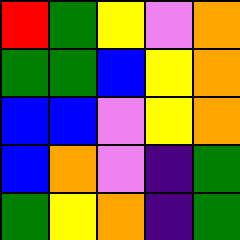[["red", "green", "yellow", "violet", "orange"], ["green", "green", "blue", "yellow", "orange"], ["blue", "blue", "violet", "yellow", "orange"], ["blue", "orange", "violet", "indigo", "green"], ["green", "yellow", "orange", "indigo", "green"]]